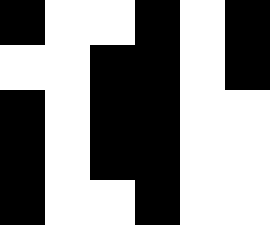[["black", "white", "white", "black", "white", "black"], ["white", "white", "black", "black", "white", "black"], ["black", "white", "black", "black", "white", "white"], ["black", "white", "black", "black", "white", "white"], ["black", "white", "white", "black", "white", "white"]]